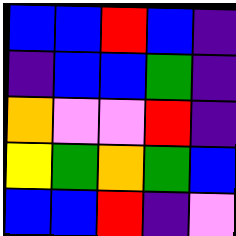[["blue", "blue", "red", "blue", "indigo"], ["indigo", "blue", "blue", "green", "indigo"], ["orange", "violet", "violet", "red", "indigo"], ["yellow", "green", "orange", "green", "blue"], ["blue", "blue", "red", "indigo", "violet"]]